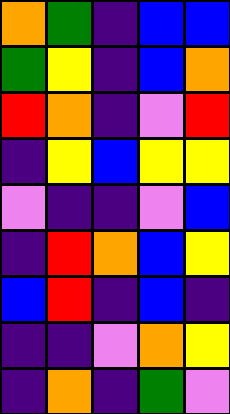[["orange", "green", "indigo", "blue", "blue"], ["green", "yellow", "indigo", "blue", "orange"], ["red", "orange", "indigo", "violet", "red"], ["indigo", "yellow", "blue", "yellow", "yellow"], ["violet", "indigo", "indigo", "violet", "blue"], ["indigo", "red", "orange", "blue", "yellow"], ["blue", "red", "indigo", "blue", "indigo"], ["indigo", "indigo", "violet", "orange", "yellow"], ["indigo", "orange", "indigo", "green", "violet"]]